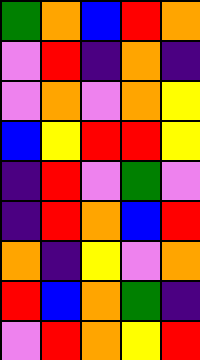[["green", "orange", "blue", "red", "orange"], ["violet", "red", "indigo", "orange", "indigo"], ["violet", "orange", "violet", "orange", "yellow"], ["blue", "yellow", "red", "red", "yellow"], ["indigo", "red", "violet", "green", "violet"], ["indigo", "red", "orange", "blue", "red"], ["orange", "indigo", "yellow", "violet", "orange"], ["red", "blue", "orange", "green", "indigo"], ["violet", "red", "orange", "yellow", "red"]]